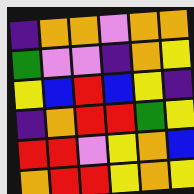[["indigo", "orange", "orange", "violet", "orange", "orange"], ["green", "violet", "violet", "indigo", "orange", "yellow"], ["yellow", "blue", "red", "blue", "yellow", "indigo"], ["indigo", "orange", "red", "red", "green", "yellow"], ["red", "red", "violet", "yellow", "orange", "blue"], ["orange", "red", "red", "yellow", "orange", "yellow"]]